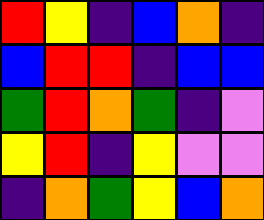[["red", "yellow", "indigo", "blue", "orange", "indigo"], ["blue", "red", "red", "indigo", "blue", "blue"], ["green", "red", "orange", "green", "indigo", "violet"], ["yellow", "red", "indigo", "yellow", "violet", "violet"], ["indigo", "orange", "green", "yellow", "blue", "orange"]]